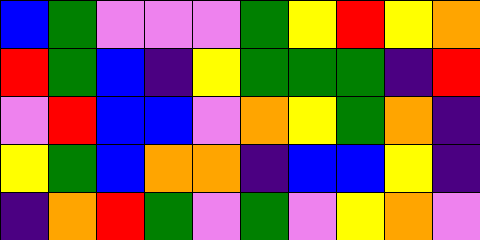[["blue", "green", "violet", "violet", "violet", "green", "yellow", "red", "yellow", "orange"], ["red", "green", "blue", "indigo", "yellow", "green", "green", "green", "indigo", "red"], ["violet", "red", "blue", "blue", "violet", "orange", "yellow", "green", "orange", "indigo"], ["yellow", "green", "blue", "orange", "orange", "indigo", "blue", "blue", "yellow", "indigo"], ["indigo", "orange", "red", "green", "violet", "green", "violet", "yellow", "orange", "violet"]]